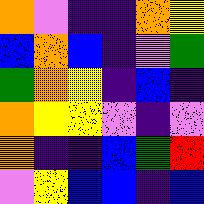[["orange", "violet", "indigo", "indigo", "orange", "yellow"], ["blue", "orange", "blue", "indigo", "violet", "green"], ["green", "orange", "yellow", "indigo", "blue", "indigo"], ["orange", "yellow", "yellow", "violet", "indigo", "violet"], ["orange", "indigo", "indigo", "blue", "green", "red"], ["violet", "yellow", "blue", "blue", "indigo", "blue"]]